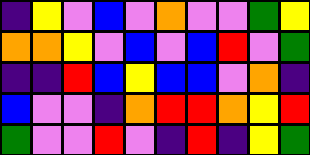[["indigo", "yellow", "violet", "blue", "violet", "orange", "violet", "violet", "green", "yellow"], ["orange", "orange", "yellow", "violet", "blue", "violet", "blue", "red", "violet", "green"], ["indigo", "indigo", "red", "blue", "yellow", "blue", "blue", "violet", "orange", "indigo"], ["blue", "violet", "violet", "indigo", "orange", "red", "red", "orange", "yellow", "red"], ["green", "violet", "violet", "red", "violet", "indigo", "red", "indigo", "yellow", "green"]]